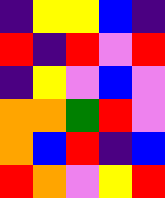[["indigo", "yellow", "yellow", "blue", "indigo"], ["red", "indigo", "red", "violet", "red"], ["indigo", "yellow", "violet", "blue", "violet"], ["orange", "orange", "green", "red", "violet"], ["orange", "blue", "red", "indigo", "blue"], ["red", "orange", "violet", "yellow", "red"]]